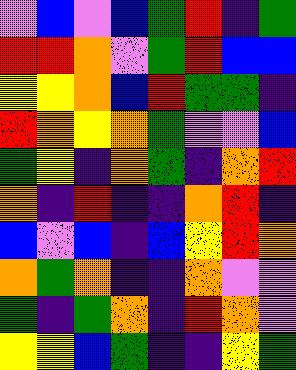[["violet", "blue", "violet", "blue", "green", "red", "indigo", "green"], ["red", "red", "orange", "violet", "green", "red", "blue", "blue"], ["yellow", "yellow", "orange", "blue", "red", "green", "green", "indigo"], ["red", "orange", "yellow", "orange", "green", "violet", "violet", "blue"], ["green", "yellow", "indigo", "orange", "green", "indigo", "orange", "red"], ["orange", "indigo", "red", "indigo", "indigo", "orange", "red", "indigo"], ["blue", "violet", "blue", "indigo", "blue", "yellow", "red", "orange"], ["orange", "green", "orange", "indigo", "indigo", "orange", "violet", "violet"], ["green", "indigo", "green", "orange", "indigo", "red", "orange", "violet"], ["yellow", "yellow", "blue", "green", "indigo", "indigo", "yellow", "green"]]